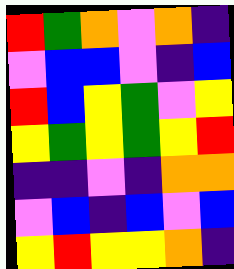[["red", "green", "orange", "violet", "orange", "indigo"], ["violet", "blue", "blue", "violet", "indigo", "blue"], ["red", "blue", "yellow", "green", "violet", "yellow"], ["yellow", "green", "yellow", "green", "yellow", "red"], ["indigo", "indigo", "violet", "indigo", "orange", "orange"], ["violet", "blue", "indigo", "blue", "violet", "blue"], ["yellow", "red", "yellow", "yellow", "orange", "indigo"]]